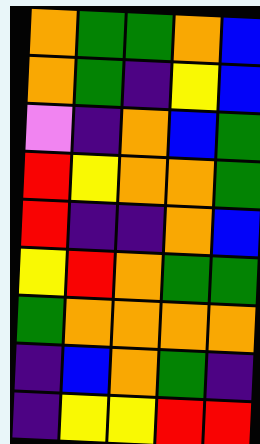[["orange", "green", "green", "orange", "blue"], ["orange", "green", "indigo", "yellow", "blue"], ["violet", "indigo", "orange", "blue", "green"], ["red", "yellow", "orange", "orange", "green"], ["red", "indigo", "indigo", "orange", "blue"], ["yellow", "red", "orange", "green", "green"], ["green", "orange", "orange", "orange", "orange"], ["indigo", "blue", "orange", "green", "indigo"], ["indigo", "yellow", "yellow", "red", "red"]]